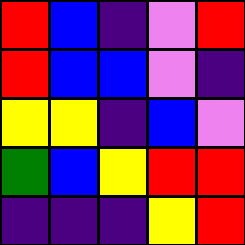[["red", "blue", "indigo", "violet", "red"], ["red", "blue", "blue", "violet", "indigo"], ["yellow", "yellow", "indigo", "blue", "violet"], ["green", "blue", "yellow", "red", "red"], ["indigo", "indigo", "indigo", "yellow", "red"]]